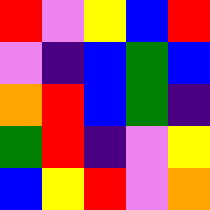[["red", "violet", "yellow", "blue", "red"], ["violet", "indigo", "blue", "green", "blue"], ["orange", "red", "blue", "green", "indigo"], ["green", "red", "indigo", "violet", "yellow"], ["blue", "yellow", "red", "violet", "orange"]]